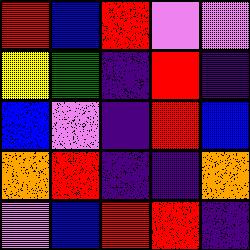[["red", "blue", "red", "violet", "violet"], ["yellow", "green", "indigo", "red", "indigo"], ["blue", "violet", "indigo", "red", "blue"], ["orange", "red", "indigo", "indigo", "orange"], ["violet", "blue", "red", "red", "indigo"]]